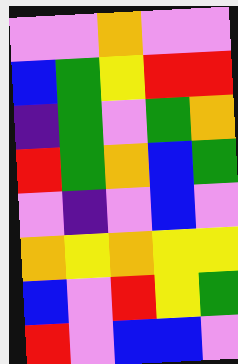[["violet", "violet", "orange", "violet", "violet"], ["blue", "green", "yellow", "red", "red"], ["indigo", "green", "violet", "green", "orange"], ["red", "green", "orange", "blue", "green"], ["violet", "indigo", "violet", "blue", "violet"], ["orange", "yellow", "orange", "yellow", "yellow"], ["blue", "violet", "red", "yellow", "green"], ["red", "violet", "blue", "blue", "violet"]]